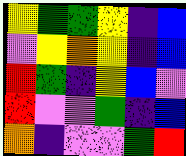[["yellow", "green", "green", "yellow", "indigo", "blue"], ["violet", "yellow", "orange", "yellow", "indigo", "blue"], ["red", "green", "indigo", "yellow", "blue", "violet"], ["red", "violet", "violet", "green", "indigo", "blue"], ["orange", "indigo", "violet", "violet", "green", "red"]]